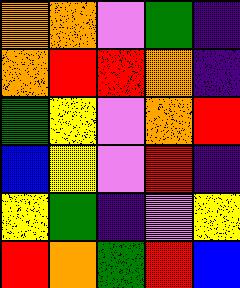[["orange", "orange", "violet", "green", "indigo"], ["orange", "red", "red", "orange", "indigo"], ["green", "yellow", "violet", "orange", "red"], ["blue", "yellow", "violet", "red", "indigo"], ["yellow", "green", "indigo", "violet", "yellow"], ["red", "orange", "green", "red", "blue"]]